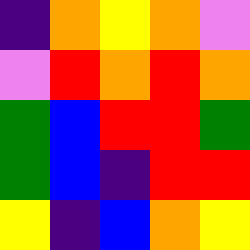[["indigo", "orange", "yellow", "orange", "violet"], ["violet", "red", "orange", "red", "orange"], ["green", "blue", "red", "red", "green"], ["green", "blue", "indigo", "red", "red"], ["yellow", "indigo", "blue", "orange", "yellow"]]